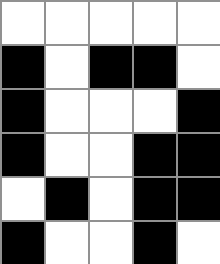[["white", "white", "white", "white", "white"], ["black", "white", "black", "black", "white"], ["black", "white", "white", "white", "black"], ["black", "white", "white", "black", "black"], ["white", "black", "white", "black", "black"], ["black", "white", "white", "black", "white"]]